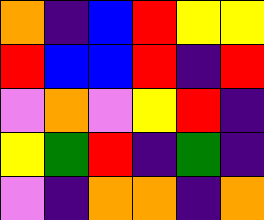[["orange", "indigo", "blue", "red", "yellow", "yellow"], ["red", "blue", "blue", "red", "indigo", "red"], ["violet", "orange", "violet", "yellow", "red", "indigo"], ["yellow", "green", "red", "indigo", "green", "indigo"], ["violet", "indigo", "orange", "orange", "indigo", "orange"]]